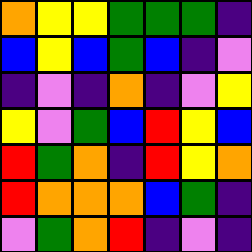[["orange", "yellow", "yellow", "green", "green", "green", "indigo"], ["blue", "yellow", "blue", "green", "blue", "indigo", "violet"], ["indigo", "violet", "indigo", "orange", "indigo", "violet", "yellow"], ["yellow", "violet", "green", "blue", "red", "yellow", "blue"], ["red", "green", "orange", "indigo", "red", "yellow", "orange"], ["red", "orange", "orange", "orange", "blue", "green", "indigo"], ["violet", "green", "orange", "red", "indigo", "violet", "indigo"]]